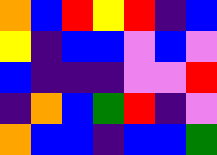[["orange", "blue", "red", "yellow", "red", "indigo", "blue"], ["yellow", "indigo", "blue", "blue", "violet", "blue", "violet"], ["blue", "indigo", "indigo", "indigo", "violet", "violet", "red"], ["indigo", "orange", "blue", "green", "red", "indigo", "violet"], ["orange", "blue", "blue", "indigo", "blue", "blue", "green"]]